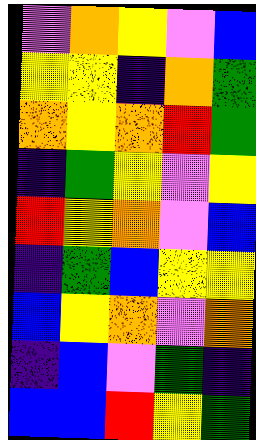[["violet", "orange", "yellow", "violet", "blue"], ["yellow", "yellow", "indigo", "orange", "green"], ["orange", "yellow", "orange", "red", "green"], ["indigo", "green", "yellow", "violet", "yellow"], ["red", "yellow", "orange", "violet", "blue"], ["indigo", "green", "blue", "yellow", "yellow"], ["blue", "yellow", "orange", "violet", "orange"], ["indigo", "blue", "violet", "green", "indigo"], ["blue", "blue", "red", "yellow", "green"]]